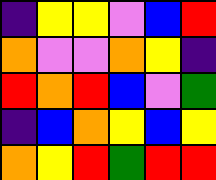[["indigo", "yellow", "yellow", "violet", "blue", "red"], ["orange", "violet", "violet", "orange", "yellow", "indigo"], ["red", "orange", "red", "blue", "violet", "green"], ["indigo", "blue", "orange", "yellow", "blue", "yellow"], ["orange", "yellow", "red", "green", "red", "red"]]